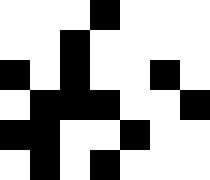[["white", "white", "white", "black", "white", "white", "white"], ["white", "white", "black", "white", "white", "white", "white"], ["black", "white", "black", "white", "white", "black", "white"], ["white", "black", "black", "black", "white", "white", "black"], ["black", "black", "white", "white", "black", "white", "white"], ["white", "black", "white", "black", "white", "white", "white"]]